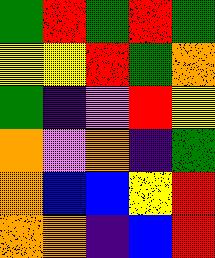[["green", "red", "green", "red", "green"], ["yellow", "yellow", "red", "green", "orange"], ["green", "indigo", "violet", "red", "yellow"], ["orange", "violet", "orange", "indigo", "green"], ["orange", "blue", "blue", "yellow", "red"], ["orange", "orange", "indigo", "blue", "red"]]